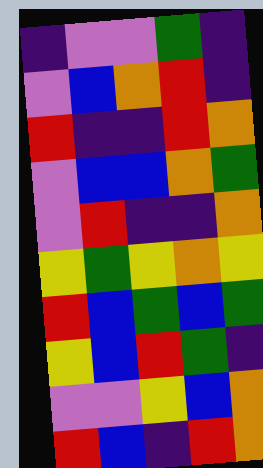[["indigo", "violet", "violet", "green", "indigo"], ["violet", "blue", "orange", "red", "indigo"], ["red", "indigo", "indigo", "red", "orange"], ["violet", "blue", "blue", "orange", "green"], ["violet", "red", "indigo", "indigo", "orange"], ["yellow", "green", "yellow", "orange", "yellow"], ["red", "blue", "green", "blue", "green"], ["yellow", "blue", "red", "green", "indigo"], ["violet", "violet", "yellow", "blue", "orange"], ["red", "blue", "indigo", "red", "orange"]]